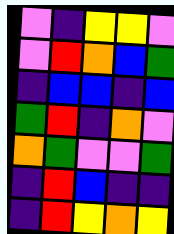[["violet", "indigo", "yellow", "yellow", "violet"], ["violet", "red", "orange", "blue", "green"], ["indigo", "blue", "blue", "indigo", "blue"], ["green", "red", "indigo", "orange", "violet"], ["orange", "green", "violet", "violet", "green"], ["indigo", "red", "blue", "indigo", "indigo"], ["indigo", "red", "yellow", "orange", "yellow"]]